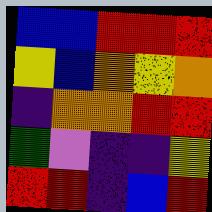[["blue", "blue", "red", "red", "red"], ["yellow", "blue", "orange", "yellow", "orange"], ["indigo", "orange", "orange", "red", "red"], ["green", "violet", "indigo", "indigo", "yellow"], ["red", "red", "indigo", "blue", "red"]]